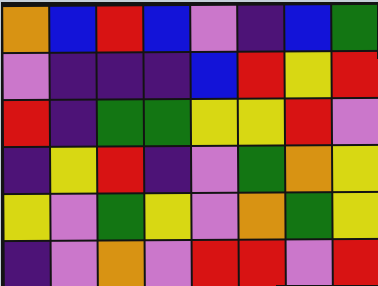[["orange", "blue", "red", "blue", "violet", "indigo", "blue", "green"], ["violet", "indigo", "indigo", "indigo", "blue", "red", "yellow", "red"], ["red", "indigo", "green", "green", "yellow", "yellow", "red", "violet"], ["indigo", "yellow", "red", "indigo", "violet", "green", "orange", "yellow"], ["yellow", "violet", "green", "yellow", "violet", "orange", "green", "yellow"], ["indigo", "violet", "orange", "violet", "red", "red", "violet", "red"]]